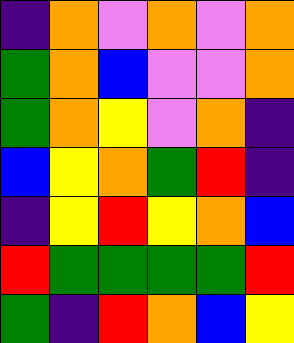[["indigo", "orange", "violet", "orange", "violet", "orange"], ["green", "orange", "blue", "violet", "violet", "orange"], ["green", "orange", "yellow", "violet", "orange", "indigo"], ["blue", "yellow", "orange", "green", "red", "indigo"], ["indigo", "yellow", "red", "yellow", "orange", "blue"], ["red", "green", "green", "green", "green", "red"], ["green", "indigo", "red", "orange", "blue", "yellow"]]